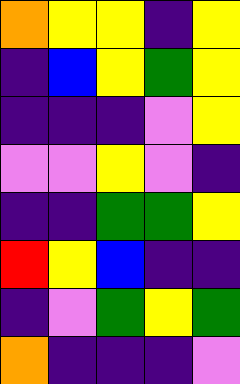[["orange", "yellow", "yellow", "indigo", "yellow"], ["indigo", "blue", "yellow", "green", "yellow"], ["indigo", "indigo", "indigo", "violet", "yellow"], ["violet", "violet", "yellow", "violet", "indigo"], ["indigo", "indigo", "green", "green", "yellow"], ["red", "yellow", "blue", "indigo", "indigo"], ["indigo", "violet", "green", "yellow", "green"], ["orange", "indigo", "indigo", "indigo", "violet"]]